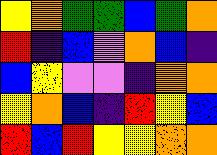[["yellow", "orange", "green", "green", "blue", "green", "orange"], ["red", "indigo", "blue", "violet", "orange", "blue", "indigo"], ["blue", "yellow", "violet", "violet", "indigo", "orange", "orange"], ["yellow", "orange", "blue", "indigo", "red", "yellow", "blue"], ["red", "blue", "red", "yellow", "yellow", "orange", "orange"]]